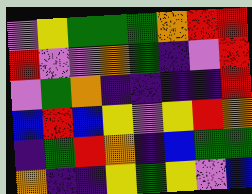[["violet", "yellow", "green", "green", "green", "orange", "red", "red"], ["red", "violet", "violet", "orange", "green", "indigo", "violet", "red"], ["violet", "green", "orange", "indigo", "indigo", "indigo", "indigo", "red"], ["blue", "red", "blue", "yellow", "violet", "yellow", "red", "orange"], ["indigo", "green", "red", "orange", "indigo", "blue", "green", "green"], ["orange", "indigo", "indigo", "yellow", "green", "yellow", "violet", "blue"]]